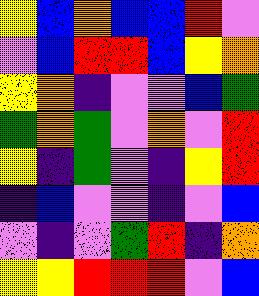[["yellow", "blue", "orange", "blue", "blue", "red", "violet"], ["violet", "blue", "red", "red", "blue", "yellow", "orange"], ["yellow", "orange", "indigo", "violet", "violet", "blue", "green"], ["green", "orange", "green", "violet", "orange", "violet", "red"], ["yellow", "indigo", "green", "violet", "indigo", "yellow", "red"], ["indigo", "blue", "violet", "violet", "indigo", "violet", "blue"], ["violet", "indigo", "violet", "green", "red", "indigo", "orange"], ["yellow", "yellow", "red", "red", "red", "violet", "blue"]]